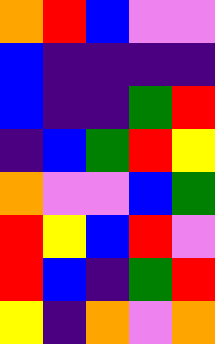[["orange", "red", "blue", "violet", "violet"], ["blue", "indigo", "indigo", "indigo", "indigo"], ["blue", "indigo", "indigo", "green", "red"], ["indigo", "blue", "green", "red", "yellow"], ["orange", "violet", "violet", "blue", "green"], ["red", "yellow", "blue", "red", "violet"], ["red", "blue", "indigo", "green", "red"], ["yellow", "indigo", "orange", "violet", "orange"]]